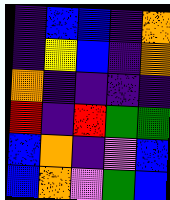[["indigo", "blue", "blue", "indigo", "orange"], ["indigo", "yellow", "blue", "indigo", "orange"], ["orange", "indigo", "indigo", "indigo", "indigo"], ["red", "indigo", "red", "green", "green"], ["blue", "orange", "indigo", "violet", "blue"], ["blue", "orange", "violet", "green", "blue"]]